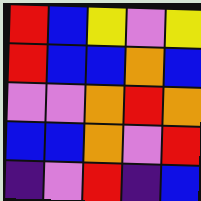[["red", "blue", "yellow", "violet", "yellow"], ["red", "blue", "blue", "orange", "blue"], ["violet", "violet", "orange", "red", "orange"], ["blue", "blue", "orange", "violet", "red"], ["indigo", "violet", "red", "indigo", "blue"]]